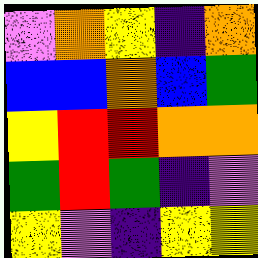[["violet", "orange", "yellow", "indigo", "orange"], ["blue", "blue", "orange", "blue", "green"], ["yellow", "red", "red", "orange", "orange"], ["green", "red", "green", "indigo", "violet"], ["yellow", "violet", "indigo", "yellow", "yellow"]]